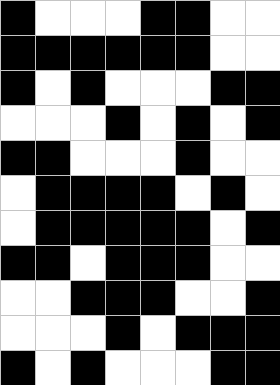[["black", "white", "white", "white", "black", "black", "white", "white"], ["black", "black", "black", "black", "black", "black", "white", "white"], ["black", "white", "black", "white", "white", "white", "black", "black"], ["white", "white", "white", "black", "white", "black", "white", "black"], ["black", "black", "white", "white", "white", "black", "white", "white"], ["white", "black", "black", "black", "black", "white", "black", "white"], ["white", "black", "black", "black", "black", "black", "white", "black"], ["black", "black", "white", "black", "black", "black", "white", "white"], ["white", "white", "black", "black", "black", "white", "white", "black"], ["white", "white", "white", "black", "white", "black", "black", "black"], ["black", "white", "black", "white", "white", "white", "black", "black"]]